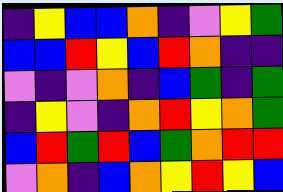[["indigo", "yellow", "blue", "blue", "orange", "indigo", "violet", "yellow", "green"], ["blue", "blue", "red", "yellow", "blue", "red", "orange", "indigo", "indigo"], ["violet", "indigo", "violet", "orange", "indigo", "blue", "green", "indigo", "green"], ["indigo", "yellow", "violet", "indigo", "orange", "red", "yellow", "orange", "green"], ["blue", "red", "green", "red", "blue", "green", "orange", "red", "red"], ["violet", "orange", "indigo", "blue", "orange", "yellow", "red", "yellow", "blue"]]